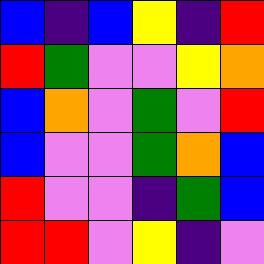[["blue", "indigo", "blue", "yellow", "indigo", "red"], ["red", "green", "violet", "violet", "yellow", "orange"], ["blue", "orange", "violet", "green", "violet", "red"], ["blue", "violet", "violet", "green", "orange", "blue"], ["red", "violet", "violet", "indigo", "green", "blue"], ["red", "red", "violet", "yellow", "indigo", "violet"]]